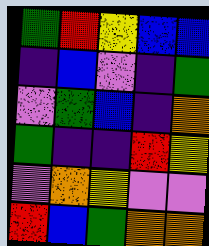[["green", "red", "yellow", "blue", "blue"], ["indigo", "blue", "violet", "indigo", "green"], ["violet", "green", "blue", "indigo", "orange"], ["green", "indigo", "indigo", "red", "yellow"], ["violet", "orange", "yellow", "violet", "violet"], ["red", "blue", "green", "orange", "orange"]]